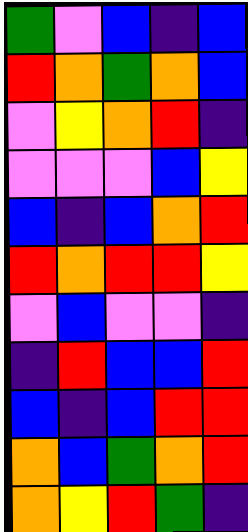[["green", "violet", "blue", "indigo", "blue"], ["red", "orange", "green", "orange", "blue"], ["violet", "yellow", "orange", "red", "indigo"], ["violet", "violet", "violet", "blue", "yellow"], ["blue", "indigo", "blue", "orange", "red"], ["red", "orange", "red", "red", "yellow"], ["violet", "blue", "violet", "violet", "indigo"], ["indigo", "red", "blue", "blue", "red"], ["blue", "indigo", "blue", "red", "red"], ["orange", "blue", "green", "orange", "red"], ["orange", "yellow", "red", "green", "indigo"]]